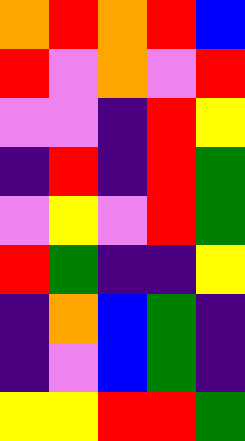[["orange", "red", "orange", "red", "blue"], ["red", "violet", "orange", "violet", "red"], ["violet", "violet", "indigo", "red", "yellow"], ["indigo", "red", "indigo", "red", "green"], ["violet", "yellow", "violet", "red", "green"], ["red", "green", "indigo", "indigo", "yellow"], ["indigo", "orange", "blue", "green", "indigo"], ["indigo", "violet", "blue", "green", "indigo"], ["yellow", "yellow", "red", "red", "green"]]